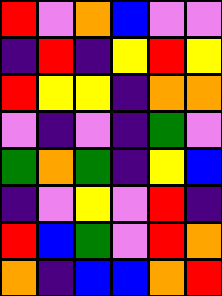[["red", "violet", "orange", "blue", "violet", "violet"], ["indigo", "red", "indigo", "yellow", "red", "yellow"], ["red", "yellow", "yellow", "indigo", "orange", "orange"], ["violet", "indigo", "violet", "indigo", "green", "violet"], ["green", "orange", "green", "indigo", "yellow", "blue"], ["indigo", "violet", "yellow", "violet", "red", "indigo"], ["red", "blue", "green", "violet", "red", "orange"], ["orange", "indigo", "blue", "blue", "orange", "red"]]